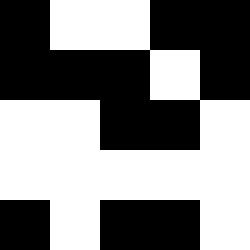[["black", "white", "white", "black", "black"], ["black", "black", "black", "white", "black"], ["white", "white", "black", "black", "white"], ["white", "white", "white", "white", "white"], ["black", "white", "black", "black", "white"]]